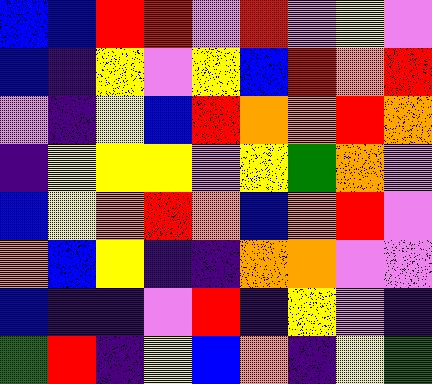[["blue", "blue", "red", "red", "violet", "red", "violet", "yellow", "violet"], ["blue", "indigo", "yellow", "violet", "yellow", "blue", "red", "orange", "red"], ["violet", "indigo", "yellow", "blue", "red", "orange", "orange", "red", "orange"], ["indigo", "yellow", "yellow", "yellow", "violet", "yellow", "green", "orange", "violet"], ["blue", "yellow", "orange", "red", "orange", "blue", "orange", "red", "violet"], ["orange", "blue", "yellow", "indigo", "indigo", "orange", "orange", "violet", "violet"], ["blue", "indigo", "indigo", "violet", "red", "indigo", "yellow", "violet", "indigo"], ["green", "red", "indigo", "yellow", "blue", "orange", "indigo", "yellow", "green"]]